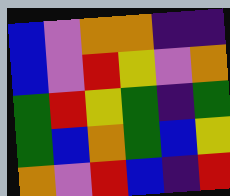[["blue", "violet", "orange", "orange", "indigo", "indigo"], ["blue", "violet", "red", "yellow", "violet", "orange"], ["green", "red", "yellow", "green", "indigo", "green"], ["green", "blue", "orange", "green", "blue", "yellow"], ["orange", "violet", "red", "blue", "indigo", "red"]]